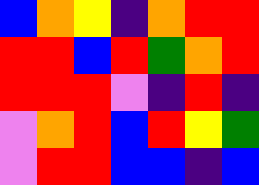[["blue", "orange", "yellow", "indigo", "orange", "red", "red"], ["red", "red", "blue", "red", "green", "orange", "red"], ["red", "red", "red", "violet", "indigo", "red", "indigo"], ["violet", "orange", "red", "blue", "red", "yellow", "green"], ["violet", "red", "red", "blue", "blue", "indigo", "blue"]]